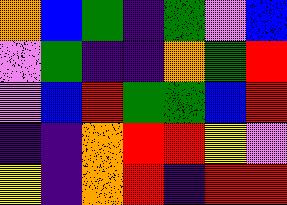[["orange", "blue", "green", "indigo", "green", "violet", "blue"], ["violet", "green", "indigo", "indigo", "orange", "green", "red"], ["violet", "blue", "red", "green", "green", "blue", "red"], ["indigo", "indigo", "orange", "red", "red", "yellow", "violet"], ["yellow", "indigo", "orange", "red", "indigo", "red", "red"]]